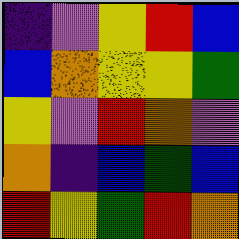[["indigo", "violet", "yellow", "red", "blue"], ["blue", "orange", "yellow", "yellow", "green"], ["yellow", "violet", "red", "orange", "violet"], ["orange", "indigo", "blue", "green", "blue"], ["red", "yellow", "green", "red", "orange"]]